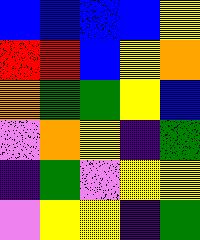[["blue", "blue", "blue", "blue", "yellow"], ["red", "red", "blue", "yellow", "orange"], ["orange", "green", "green", "yellow", "blue"], ["violet", "orange", "yellow", "indigo", "green"], ["indigo", "green", "violet", "yellow", "yellow"], ["violet", "yellow", "yellow", "indigo", "green"]]